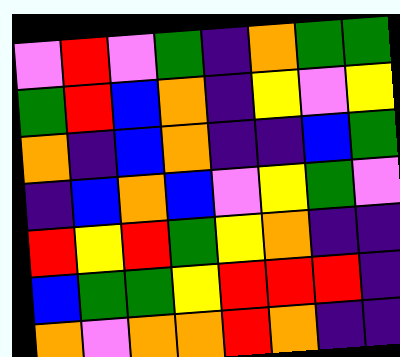[["violet", "red", "violet", "green", "indigo", "orange", "green", "green"], ["green", "red", "blue", "orange", "indigo", "yellow", "violet", "yellow"], ["orange", "indigo", "blue", "orange", "indigo", "indigo", "blue", "green"], ["indigo", "blue", "orange", "blue", "violet", "yellow", "green", "violet"], ["red", "yellow", "red", "green", "yellow", "orange", "indigo", "indigo"], ["blue", "green", "green", "yellow", "red", "red", "red", "indigo"], ["orange", "violet", "orange", "orange", "red", "orange", "indigo", "indigo"]]